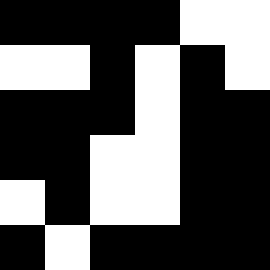[["black", "black", "black", "black", "white", "white"], ["white", "white", "black", "white", "black", "white"], ["black", "black", "black", "white", "black", "black"], ["black", "black", "white", "white", "black", "black"], ["white", "black", "white", "white", "black", "black"], ["black", "white", "black", "black", "black", "black"]]